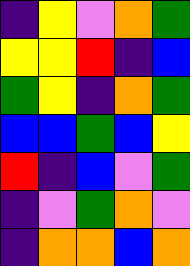[["indigo", "yellow", "violet", "orange", "green"], ["yellow", "yellow", "red", "indigo", "blue"], ["green", "yellow", "indigo", "orange", "green"], ["blue", "blue", "green", "blue", "yellow"], ["red", "indigo", "blue", "violet", "green"], ["indigo", "violet", "green", "orange", "violet"], ["indigo", "orange", "orange", "blue", "orange"]]